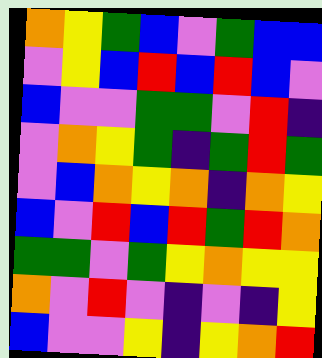[["orange", "yellow", "green", "blue", "violet", "green", "blue", "blue"], ["violet", "yellow", "blue", "red", "blue", "red", "blue", "violet"], ["blue", "violet", "violet", "green", "green", "violet", "red", "indigo"], ["violet", "orange", "yellow", "green", "indigo", "green", "red", "green"], ["violet", "blue", "orange", "yellow", "orange", "indigo", "orange", "yellow"], ["blue", "violet", "red", "blue", "red", "green", "red", "orange"], ["green", "green", "violet", "green", "yellow", "orange", "yellow", "yellow"], ["orange", "violet", "red", "violet", "indigo", "violet", "indigo", "yellow"], ["blue", "violet", "violet", "yellow", "indigo", "yellow", "orange", "red"]]